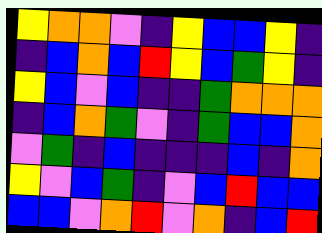[["yellow", "orange", "orange", "violet", "indigo", "yellow", "blue", "blue", "yellow", "indigo"], ["indigo", "blue", "orange", "blue", "red", "yellow", "blue", "green", "yellow", "indigo"], ["yellow", "blue", "violet", "blue", "indigo", "indigo", "green", "orange", "orange", "orange"], ["indigo", "blue", "orange", "green", "violet", "indigo", "green", "blue", "blue", "orange"], ["violet", "green", "indigo", "blue", "indigo", "indigo", "indigo", "blue", "indigo", "orange"], ["yellow", "violet", "blue", "green", "indigo", "violet", "blue", "red", "blue", "blue"], ["blue", "blue", "violet", "orange", "red", "violet", "orange", "indigo", "blue", "red"]]